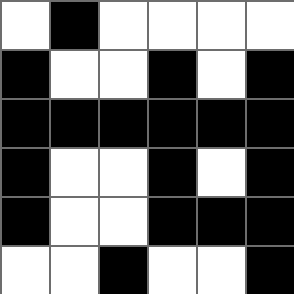[["white", "black", "white", "white", "white", "white"], ["black", "white", "white", "black", "white", "black"], ["black", "black", "black", "black", "black", "black"], ["black", "white", "white", "black", "white", "black"], ["black", "white", "white", "black", "black", "black"], ["white", "white", "black", "white", "white", "black"]]